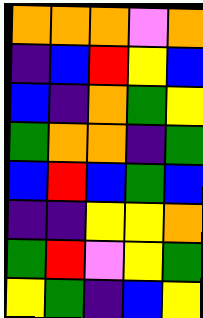[["orange", "orange", "orange", "violet", "orange"], ["indigo", "blue", "red", "yellow", "blue"], ["blue", "indigo", "orange", "green", "yellow"], ["green", "orange", "orange", "indigo", "green"], ["blue", "red", "blue", "green", "blue"], ["indigo", "indigo", "yellow", "yellow", "orange"], ["green", "red", "violet", "yellow", "green"], ["yellow", "green", "indigo", "blue", "yellow"]]